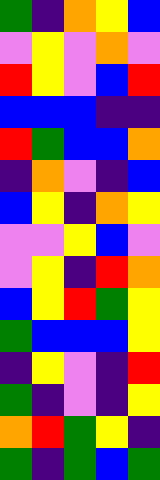[["green", "indigo", "orange", "yellow", "blue"], ["violet", "yellow", "violet", "orange", "violet"], ["red", "yellow", "violet", "blue", "red"], ["blue", "blue", "blue", "indigo", "indigo"], ["red", "green", "blue", "blue", "orange"], ["indigo", "orange", "violet", "indigo", "blue"], ["blue", "yellow", "indigo", "orange", "yellow"], ["violet", "violet", "yellow", "blue", "violet"], ["violet", "yellow", "indigo", "red", "orange"], ["blue", "yellow", "red", "green", "yellow"], ["green", "blue", "blue", "blue", "yellow"], ["indigo", "yellow", "violet", "indigo", "red"], ["green", "indigo", "violet", "indigo", "yellow"], ["orange", "red", "green", "yellow", "indigo"], ["green", "indigo", "green", "blue", "green"]]